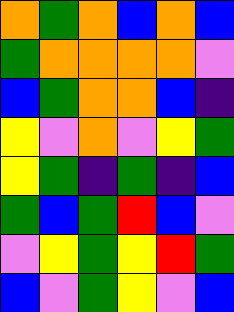[["orange", "green", "orange", "blue", "orange", "blue"], ["green", "orange", "orange", "orange", "orange", "violet"], ["blue", "green", "orange", "orange", "blue", "indigo"], ["yellow", "violet", "orange", "violet", "yellow", "green"], ["yellow", "green", "indigo", "green", "indigo", "blue"], ["green", "blue", "green", "red", "blue", "violet"], ["violet", "yellow", "green", "yellow", "red", "green"], ["blue", "violet", "green", "yellow", "violet", "blue"]]